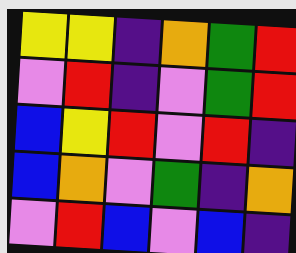[["yellow", "yellow", "indigo", "orange", "green", "red"], ["violet", "red", "indigo", "violet", "green", "red"], ["blue", "yellow", "red", "violet", "red", "indigo"], ["blue", "orange", "violet", "green", "indigo", "orange"], ["violet", "red", "blue", "violet", "blue", "indigo"]]